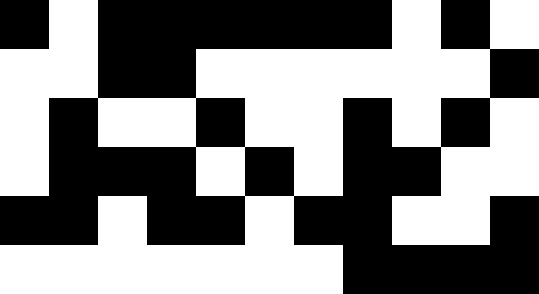[["black", "white", "black", "black", "black", "black", "black", "black", "white", "black", "white"], ["white", "white", "black", "black", "white", "white", "white", "white", "white", "white", "black"], ["white", "black", "white", "white", "black", "white", "white", "black", "white", "black", "white"], ["white", "black", "black", "black", "white", "black", "white", "black", "black", "white", "white"], ["black", "black", "white", "black", "black", "white", "black", "black", "white", "white", "black"], ["white", "white", "white", "white", "white", "white", "white", "black", "black", "black", "black"]]